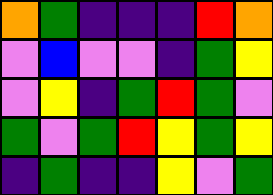[["orange", "green", "indigo", "indigo", "indigo", "red", "orange"], ["violet", "blue", "violet", "violet", "indigo", "green", "yellow"], ["violet", "yellow", "indigo", "green", "red", "green", "violet"], ["green", "violet", "green", "red", "yellow", "green", "yellow"], ["indigo", "green", "indigo", "indigo", "yellow", "violet", "green"]]